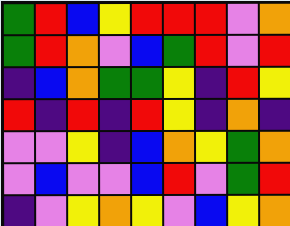[["green", "red", "blue", "yellow", "red", "red", "red", "violet", "orange"], ["green", "red", "orange", "violet", "blue", "green", "red", "violet", "red"], ["indigo", "blue", "orange", "green", "green", "yellow", "indigo", "red", "yellow"], ["red", "indigo", "red", "indigo", "red", "yellow", "indigo", "orange", "indigo"], ["violet", "violet", "yellow", "indigo", "blue", "orange", "yellow", "green", "orange"], ["violet", "blue", "violet", "violet", "blue", "red", "violet", "green", "red"], ["indigo", "violet", "yellow", "orange", "yellow", "violet", "blue", "yellow", "orange"]]